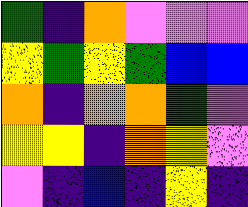[["green", "indigo", "orange", "violet", "violet", "violet"], ["yellow", "green", "yellow", "green", "blue", "blue"], ["orange", "indigo", "orange", "orange", "green", "violet"], ["yellow", "yellow", "indigo", "orange", "yellow", "violet"], ["violet", "indigo", "blue", "indigo", "yellow", "indigo"]]